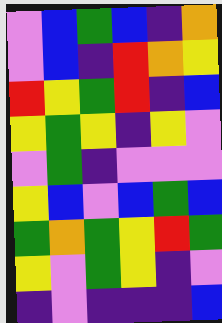[["violet", "blue", "green", "blue", "indigo", "orange"], ["violet", "blue", "indigo", "red", "orange", "yellow"], ["red", "yellow", "green", "red", "indigo", "blue"], ["yellow", "green", "yellow", "indigo", "yellow", "violet"], ["violet", "green", "indigo", "violet", "violet", "violet"], ["yellow", "blue", "violet", "blue", "green", "blue"], ["green", "orange", "green", "yellow", "red", "green"], ["yellow", "violet", "green", "yellow", "indigo", "violet"], ["indigo", "violet", "indigo", "indigo", "indigo", "blue"]]